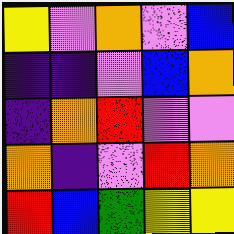[["yellow", "violet", "orange", "violet", "blue"], ["indigo", "indigo", "violet", "blue", "orange"], ["indigo", "orange", "red", "violet", "violet"], ["orange", "indigo", "violet", "red", "orange"], ["red", "blue", "green", "yellow", "yellow"]]